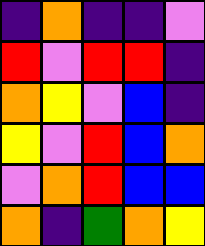[["indigo", "orange", "indigo", "indigo", "violet"], ["red", "violet", "red", "red", "indigo"], ["orange", "yellow", "violet", "blue", "indigo"], ["yellow", "violet", "red", "blue", "orange"], ["violet", "orange", "red", "blue", "blue"], ["orange", "indigo", "green", "orange", "yellow"]]